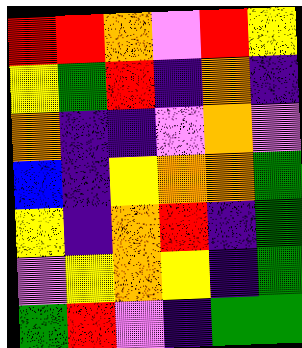[["red", "red", "orange", "violet", "red", "yellow"], ["yellow", "green", "red", "indigo", "orange", "indigo"], ["orange", "indigo", "indigo", "violet", "orange", "violet"], ["blue", "indigo", "yellow", "orange", "orange", "green"], ["yellow", "indigo", "orange", "red", "indigo", "green"], ["violet", "yellow", "orange", "yellow", "indigo", "green"], ["green", "red", "violet", "indigo", "green", "green"]]